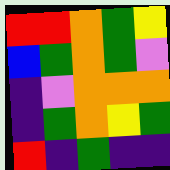[["red", "red", "orange", "green", "yellow"], ["blue", "green", "orange", "green", "violet"], ["indigo", "violet", "orange", "orange", "orange"], ["indigo", "green", "orange", "yellow", "green"], ["red", "indigo", "green", "indigo", "indigo"]]